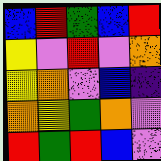[["blue", "red", "green", "blue", "red"], ["yellow", "violet", "red", "violet", "orange"], ["yellow", "orange", "violet", "blue", "indigo"], ["orange", "yellow", "green", "orange", "violet"], ["red", "green", "red", "blue", "violet"]]